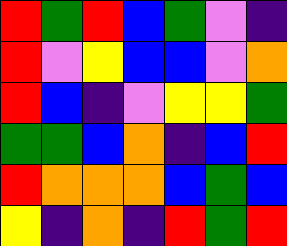[["red", "green", "red", "blue", "green", "violet", "indigo"], ["red", "violet", "yellow", "blue", "blue", "violet", "orange"], ["red", "blue", "indigo", "violet", "yellow", "yellow", "green"], ["green", "green", "blue", "orange", "indigo", "blue", "red"], ["red", "orange", "orange", "orange", "blue", "green", "blue"], ["yellow", "indigo", "orange", "indigo", "red", "green", "red"]]